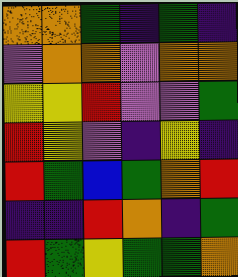[["orange", "orange", "green", "indigo", "green", "indigo"], ["violet", "orange", "orange", "violet", "orange", "orange"], ["yellow", "yellow", "red", "violet", "violet", "green"], ["red", "yellow", "violet", "indigo", "yellow", "indigo"], ["red", "green", "blue", "green", "orange", "red"], ["indigo", "indigo", "red", "orange", "indigo", "green"], ["red", "green", "yellow", "green", "green", "orange"]]